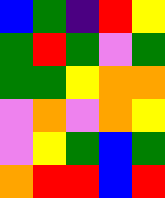[["blue", "green", "indigo", "red", "yellow"], ["green", "red", "green", "violet", "green"], ["green", "green", "yellow", "orange", "orange"], ["violet", "orange", "violet", "orange", "yellow"], ["violet", "yellow", "green", "blue", "green"], ["orange", "red", "red", "blue", "red"]]